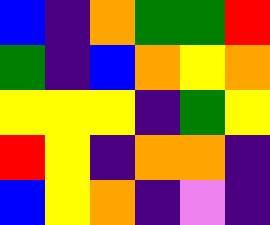[["blue", "indigo", "orange", "green", "green", "red"], ["green", "indigo", "blue", "orange", "yellow", "orange"], ["yellow", "yellow", "yellow", "indigo", "green", "yellow"], ["red", "yellow", "indigo", "orange", "orange", "indigo"], ["blue", "yellow", "orange", "indigo", "violet", "indigo"]]